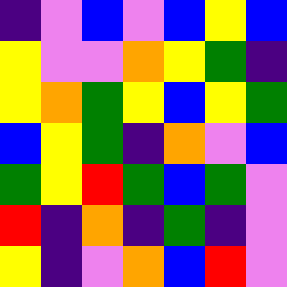[["indigo", "violet", "blue", "violet", "blue", "yellow", "blue"], ["yellow", "violet", "violet", "orange", "yellow", "green", "indigo"], ["yellow", "orange", "green", "yellow", "blue", "yellow", "green"], ["blue", "yellow", "green", "indigo", "orange", "violet", "blue"], ["green", "yellow", "red", "green", "blue", "green", "violet"], ["red", "indigo", "orange", "indigo", "green", "indigo", "violet"], ["yellow", "indigo", "violet", "orange", "blue", "red", "violet"]]